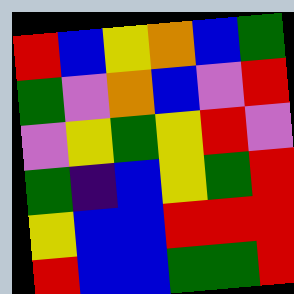[["red", "blue", "yellow", "orange", "blue", "green"], ["green", "violet", "orange", "blue", "violet", "red"], ["violet", "yellow", "green", "yellow", "red", "violet"], ["green", "indigo", "blue", "yellow", "green", "red"], ["yellow", "blue", "blue", "red", "red", "red"], ["red", "blue", "blue", "green", "green", "red"]]